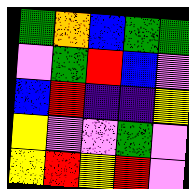[["green", "orange", "blue", "green", "green"], ["violet", "green", "red", "blue", "violet"], ["blue", "red", "indigo", "indigo", "yellow"], ["yellow", "violet", "violet", "green", "violet"], ["yellow", "red", "yellow", "red", "violet"]]